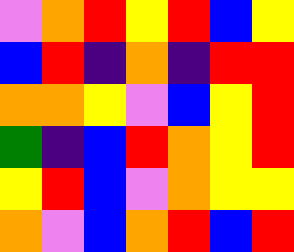[["violet", "orange", "red", "yellow", "red", "blue", "yellow"], ["blue", "red", "indigo", "orange", "indigo", "red", "red"], ["orange", "orange", "yellow", "violet", "blue", "yellow", "red"], ["green", "indigo", "blue", "red", "orange", "yellow", "red"], ["yellow", "red", "blue", "violet", "orange", "yellow", "yellow"], ["orange", "violet", "blue", "orange", "red", "blue", "red"]]